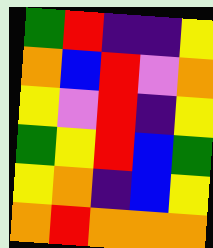[["green", "red", "indigo", "indigo", "yellow"], ["orange", "blue", "red", "violet", "orange"], ["yellow", "violet", "red", "indigo", "yellow"], ["green", "yellow", "red", "blue", "green"], ["yellow", "orange", "indigo", "blue", "yellow"], ["orange", "red", "orange", "orange", "orange"]]